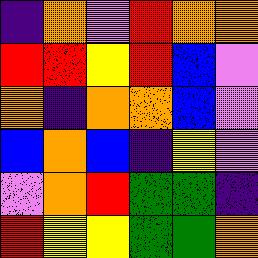[["indigo", "orange", "violet", "red", "orange", "orange"], ["red", "red", "yellow", "red", "blue", "violet"], ["orange", "indigo", "orange", "orange", "blue", "violet"], ["blue", "orange", "blue", "indigo", "yellow", "violet"], ["violet", "orange", "red", "green", "green", "indigo"], ["red", "yellow", "yellow", "green", "green", "orange"]]